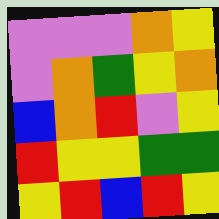[["violet", "violet", "violet", "orange", "yellow"], ["violet", "orange", "green", "yellow", "orange"], ["blue", "orange", "red", "violet", "yellow"], ["red", "yellow", "yellow", "green", "green"], ["yellow", "red", "blue", "red", "yellow"]]